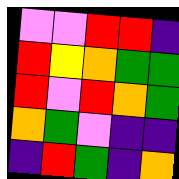[["violet", "violet", "red", "red", "indigo"], ["red", "yellow", "orange", "green", "green"], ["red", "violet", "red", "orange", "green"], ["orange", "green", "violet", "indigo", "indigo"], ["indigo", "red", "green", "indigo", "orange"]]